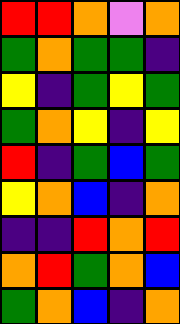[["red", "red", "orange", "violet", "orange"], ["green", "orange", "green", "green", "indigo"], ["yellow", "indigo", "green", "yellow", "green"], ["green", "orange", "yellow", "indigo", "yellow"], ["red", "indigo", "green", "blue", "green"], ["yellow", "orange", "blue", "indigo", "orange"], ["indigo", "indigo", "red", "orange", "red"], ["orange", "red", "green", "orange", "blue"], ["green", "orange", "blue", "indigo", "orange"]]